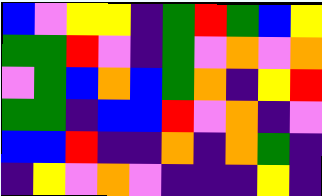[["blue", "violet", "yellow", "yellow", "indigo", "green", "red", "green", "blue", "yellow"], ["green", "green", "red", "violet", "indigo", "green", "violet", "orange", "violet", "orange"], ["violet", "green", "blue", "orange", "blue", "green", "orange", "indigo", "yellow", "red"], ["green", "green", "indigo", "blue", "blue", "red", "violet", "orange", "indigo", "violet"], ["blue", "blue", "red", "indigo", "indigo", "orange", "indigo", "orange", "green", "indigo"], ["indigo", "yellow", "violet", "orange", "violet", "indigo", "indigo", "indigo", "yellow", "indigo"]]